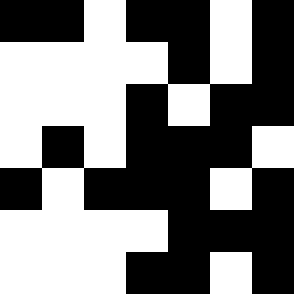[["black", "black", "white", "black", "black", "white", "black"], ["white", "white", "white", "white", "black", "white", "black"], ["white", "white", "white", "black", "white", "black", "black"], ["white", "black", "white", "black", "black", "black", "white"], ["black", "white", "black", "black", "black", "white", "black"], ["white", "white", "white", "white", "black", "black", "black"], ["white", "white", "white", "black", "black", "white", "black"]]